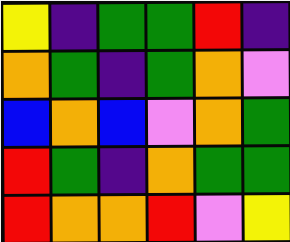[["yellow", "indigo", "green", "green", "red", "indigo"], ["orange", "green", "indigo", "green", "orange", "violet"], ["blue", "orange", "blue", "violet", "orange", "green"], ["red", "green", "indigo", "orange", "green", "green"], ["red", "orange", "orange", "red", "violet", "yellow"]]